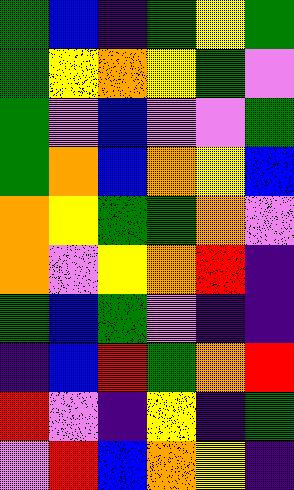[["green", "blue", "indigo", "green", "yellow", "green"], ["green", "yellow", "orange", "yellow", "green", "violet"], ["green", "violet", "blue", "violet", "violet", "green"], ["green", "orange", "blue", "orange", "yellow", "blue"], ["orange", "yellow", "green", "green", "orange", "violet"], ["orange", "violet", "yellow", "orange", "red", "indigo"], ["green", "blue", "green", "violet", "indigo", "indigo"], ["indigo", "blue", "red", "green", "orange", "red"], ["red", "violet", "indigo", "yellow", "indigo", "green"], ["violet", "red", "blue", "orange", "yellow", "indigo"]]